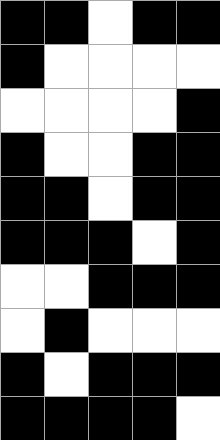[["black", "black", "white", "black", "black"], ["black", "white", "white", "white", "white"], ["white", "white", "white", "white", "black"], ["black", "white", "white", "black", "black"], ["black", "black", "white", "black", "black"], ["black", "black", "black", "white", "black"], ["white", "white", "black", "black", "black"], ["white", "black", "white", "white", "white"], ["black", "white", "black", "black", "black"], ["black", "black", "black", "black", "white"]]